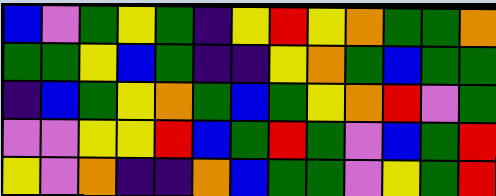[["blue", "violet", "green", "yellow", "green", "indigo", "yellow", "red", "yellow", "orange", "green", "green", "orange"], ["green", "green", "yellow", "blue", "green", "indigo", "indigo", "yellow", "orange", "green", "blue", "green", "green"], ["indigo", "blue", "green", "yellow", "orange", "green", "blue", "green", "yellow", "orange", "red", "violet", "green"], ["violet", "violet", "yellow", "yellow", "red", "blue", "green", "red", "green", "violet", "blue", "green", "red"], ["yellow", "violet", "orange", "indigo", "indigo", "orange", "blue", "green", "green", "violet", "yellow", "green", "red"]]